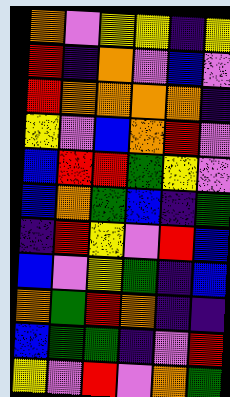[["orange", "violet", "yellow", "yellow", "indigo", "yellow"], ["red", "indigo", "orange", "violet", "blue", "violet"], ["red", "orange", "orange", "orange", "orange", "indigo"], ["yellow", "violet", "blue", "orange", "red", "violet"], ["blue", "red", "red", "green", "yellow", "violet"], ["blue", "orange", "green", "blue", "indigo", "green"], ["indigo", "red", "yellow", "violet", "red", "blue"], ["blue", "violet", "yellow", "green", "indigo", "blue"], ["orange", "green", "red", "orange", "indigo", "indigo"], ["blue", "green", "green", "indigo", "violet", "red"], ["yellow", "violet", "red", "violet", "orange", "green"]]